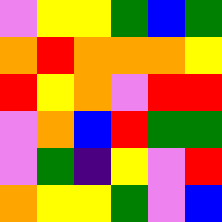[["violet", "yellow", "yellow", "green", "blue", "green"], ["orange", "red", "orange", "orange", "orange", "yellow"], ["red", "yellow", "orange", "violet", "red", "red"], ["violet", "orange", "blue", "red", "green", "green"], ["violet", "green", "indigo", "yellow", "violet", "red"], ["orange", "yellow", "yellow", "green", "violet", "blue"]]